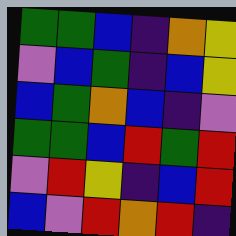[["green", "green", "blue", "indigo", "orange", "yellow"], ["violet", "blue", "green", "indigo", "blue", "yellow"], ["blue", "green", "orange", "blue", "indigo", "violet"], ["green", "green", "blue", "red", "green", "red"], ["violet", "red", "yellow", "indigo", "blue", "red"], ["blue", "violet", "red", "orange", "red", "indigo"]]